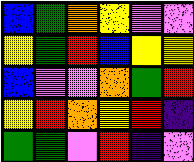[["blue", "green", "orange", "yellow", "violet", "violet"], ["yellow", "green", "red", "blue", "yellow", "yellow"], ["blue", "violet", "violet", "orange", "green", "red"], ["yellow", "red", "orange", "yellow", "red", "indigo"], ["green", "green", "violet", "red", "indigo", "violet"]]